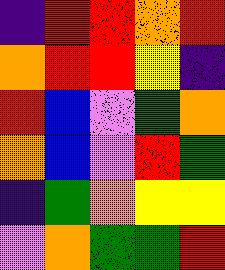[["indigo", "red", "red", "orange", "red"], ["orange", "red", "red", "yellow", "indigo"], ["red", "blue", "violet", "green", "orange"], ["orange", "blue", "violet", "red", "green"], ["indigo", "green", "orange", "yellow", "yellow"], ["violet", "orange", "green", "green", "red"]]